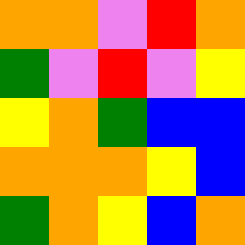[["orange", "orange", "violet", "red", "orange"], ["green", "violet", "red", "violet", "yellow"], ["yellow", "orange", "green", "blue", "blue"], ["orange", "orange", "orange", "yellow", "blue"], ["green", "orange", "yellow", "blue", "orange"]]